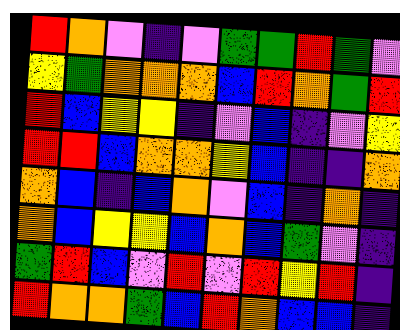[["red", "orange", "violet", "indigo", "violet", "green", "green", "red", "green", "violet"], ["yellow", "green", "orange", "orange", "orange", "blue", "red", "orange", "green", "red"], ["red", "blue", "yellow", "yellow", "indigo", "violet", "blue", "indigo", "violet", "yellow"], ["red", "red", "blue", "orange", "orange", "yellow", "blue", "indigo", "indigo", "orange"], ["orange", "blue", "indigo", "blue", "orange", "violet", "blue", "indigo", "orange", "indigo"], ["orange", "blue", "yellow", "yellow", "blue", "orange", "blue", "green", "violet", "indigo"], ["green", "red", "blue", "violet", "red", "violet", "red", "yellow", "red", "indigo"], ["red", "orange", "orange", "green", "blue", "red", "orange", "blue", "blue", "indigo"]]